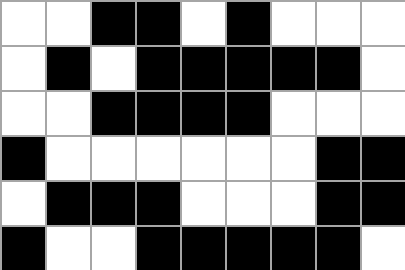[["white", "white", "black", "black", "white", "black", "white", "white", "white"], ["white", "black", "white", "black", "black", "black", "black", "black", "white"], ["white", "white", "black", "black", "black", "black", "white", "white", "white"], ["black", "white", "white", "white", "white", "white", "white", "black", "black"], ["white", "black", "black", "black", "white", "white", "white", "black", "black"], ["black", "white", "white", "black", "black", "black", "black", "black", "white"]]